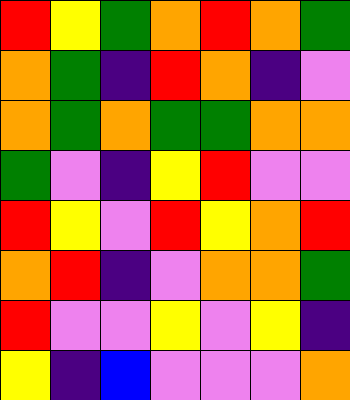[["red", "yellow", "green", "orange", "red", "orange", "green"], ["orange", "green", "indigo", "red", "orange", "indigo", "violet"], ["orange", "green", "orange", "green", "green", "orange", "orange"], ["green", "violet", "indigo", "yellow", "red", "violet", "violet"], ["red", "yellow", "violet", "red", "yellow", "orange", "red"], ["orange", "red", "indigo", "violet", "orange", "orange", "green"], ["red", "violet", "violet", "yellow", "violet", "yellow", "indigo"], ["yellow", "indigo", "blue", "violet", "violet", "violet", "orange"]]